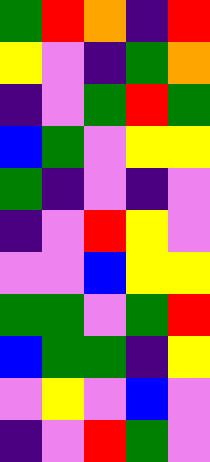[["green", "red", "orange", "indigo", "red"], ["yellow", "violet", "indigo", "green", "orange"], ["indigo", "violet", "green", "red", "green"], ["blue", "green", "violet", "yellow", "yellow"], ["green", "indigo", "violet", "indigo", "violet"], ["indigo", "violet", "red", "yellow", "violet"], ["violet", "violet", "blue", "yellow", "yellow"], ["green", "green", "violet", "green", "red"], ["blue", "green", "green", "indigo", "yellow"], ["violet", "yellow", "violet", "blue", "violet"], ["indigo", "violet", "red", "green", "violet"]]